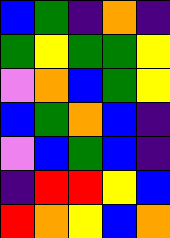[["blue", "green", "indigo", "orange", "indigo"], ["green", "yellow", "green", "green", "yellow"], ["violet", "orange", "blue", "green", "yellow"], ["blue", "green", "orange", "blue", "indigo"], ["violet", "blue", "green", "blue", "indigo"], ["indigo", "red", "red", "yellow", "blue"], ["red", "orange", "yellow", "blue", "orange"]]